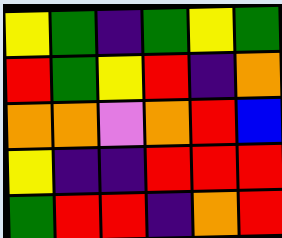[["yellow", "green", "indigo", "green", "yellow", "green"], ["red", "green", "yellow", "red", "indigo", "orange"], ["orange", "orange", "violet", "orange", "red", "blue"], ["yellow", "indigo", "indigo", "red", "red", "red"], ["green", "red", "red", "indigo", "orange", "red"]]